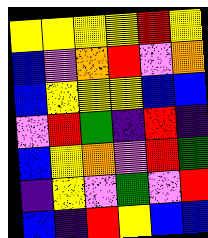[["yellow", "yellow", "yellow", "yellow", "red", "yellow"], ["blue", "violet", "orange", "red", "violet", "orange"], ["blue", "yellow", "yellow", "yellow", "blue", "blue"], ["violet", "red", "green", "indigo", "red", "indigo"], ["blue", "yellow", "orange", "violet", "red", "green"], ["indigo", "yellow", "violet", "green", "violet", "red"], ["blue", "indigo", "red", "yellow", "blue", "blue"]]